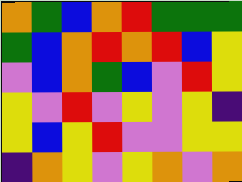[["orange", "green", "blue", "orange", "red", "green", "green", "green"], ["green", "blue", "orange", "red", "orange", "red", "blue", "yellow"], ["violet", "blue", "orange", "green", "blue", "violet", "red", "yellow"], ["yellow", "violet", "red", "violet", "yellow", "violet", "yellow", "indigo"], ["yellow", "blue", "yellow", "red", "violet", "violet", "yellow", "yellow"], ["indigo", "orange", "yellow", "violet", "yellow", "orange", "violet", "orange"]]